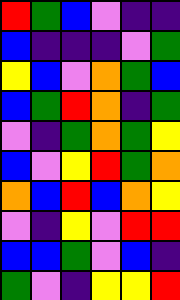[["red", "green", "blue", "violet", "indigo", "indigo"], ["blue", "indigo", "indigo", "indigo", "violet", "green"], ["yellow", "blue", "violet", "orange", "green", "blue"], ["blue", "green", "red", "orange", "indigo", "green"], ["violet", "indigo", "green", "orange", "green", "yellow"], ["blue", "violet", "yellow", "red", "green", "orange"], ["orange", "blue", "red", "blue", "orange", "yellow"], ["violet", "indigo", "yellow", "violet", "red", "red"], ["blue", "blue", "green", "violet", "blue", "indigo"], ["green", "violet", "indigo", "yellow", "yellow", "red"]]